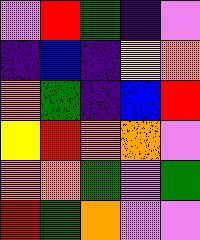[["violet", "red", "green", "indigo", "violet"], ["indigo", "blue", "indigo", "yellow", "orange"], ["orange", "green", "indigo", "blue", "red"], ["yellow", "red", "orange", "orange", "violet"], ["orange", "orange", "green", "violet", "green"], ["red", "green", "orange", "violet", "violet"]]